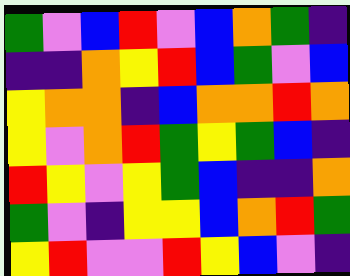[["green", "violet", "blue", "red", "violet", "blue", "orange", "green", "indigo"], ["indigo", "indigo", "orange", "yellow", "red", "blue", "green", "violet", "blue"], ["yellow", "orange", "orange", "indigo", "blue", "orange", "orange", "red", "orange"], ["yellow", "violet", "orange", "red", "green", "yellow", "green", "blue", "indigo"], ["red", "yellow", "violet", "yellow", "green", "blue", "indigo", "indigo", "orange"], ["green", "violet", "indigo", "yellow", "yellow", "blue", "orange", "red", "green"], ["yellow", "red", "violet", "violet", "red", "yellow", "blue", "violet", "indigo"]]